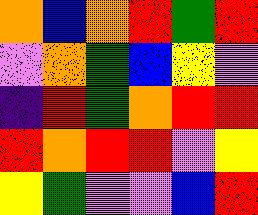[["orange", "blue", "orange", "red", "green", "red"], ["violet", "orange", "green", "blue", "yellow", "violet"], ["indigo", "red", "green", "orange", "red", "red"], ["red", "orange", "red", "red", "violet", "yellow"], ["yellow", "green", "violet", "violet", "blue", "red"]]